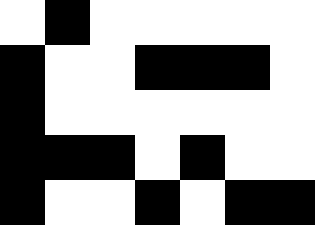[["white", "black", "white", "white", "white", "white", "white"], ["black", "white", "white", "black", "black", "black", "white"], ["black", "white", "white", "white", "white", "white", "white"], ["black", "black", "black", "white", "black", "white", "white"], ["black", "white", "white", "black", "white", "black", "black"]]